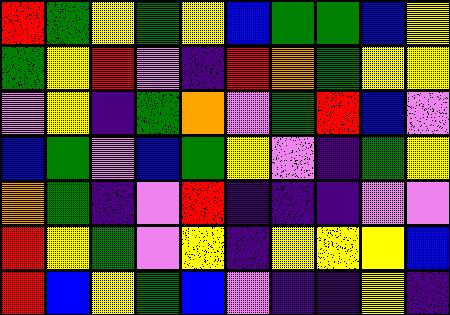[["red", "green", "yellow", "green", "yellow", "blue", "green", "green", "blue", "yellow"], ["green", "yellow", "red", "violet", "indigo", "red", "orange", "green", "yellow", "yellow"], ["violet", "yellow", "indigo", "green", "orange", "violet", "green", "red", "blue", "violet"], ["blue", "green", "violet", "blue", "green", "yellow", "violet", "indigo", "green", "yellow"], ["orange", "green", "indigo", "violet", "red", "indigo", "indigo", "indigo", "violet", "violet"], ["red", "yellow", "green", "violet", "yellow", "indigo", "yellow", "yellow", "yellow", "blue"], ["red", "blue", "yellow", "green", "blue", "violet", "indigo", "indigo", "yellow", "indigo"]]